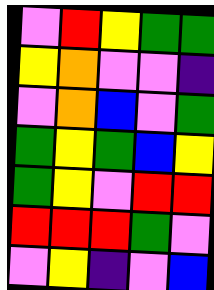[["violet", "red", "yellow", "green", "green"], ["yellow", "orange", "violet", "violet", "indigo"], ["violet", "orange", "blue", "violet", "green"], ["green", "yellow", "green", "blue", "yellow"], ["green", "yellow", "violet", "red", "red"], ["red", "red", "red", "green", "violet"], ["violet", "yellow", "indigo", "violet", "blue"]]